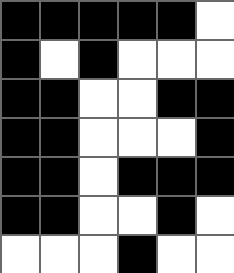[["black", "black", "black", "black", "black", "white"], ["black", "white", "black", "white", "white", "white"], ["black", "black", "white", "white", "black", "black"], ["black", "black", "white", "white", "white", "black"], ["black", "black", "white", "black", "black", "black"], ["black", "black", "white", "white", "black", "white"], ["white", "white", "white", "black", "white", "white"]]